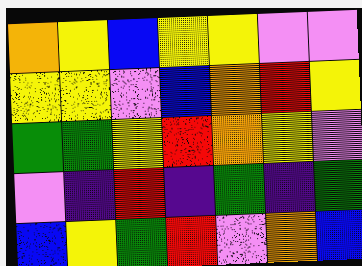[["orange", "yellow", "blue", "yellow", "yellow", "violet", "violet"], ["yellow", "yellow", "violet", "blue", "orange", "red", "yellow"], ["green", "green", "yellow", "red", "orange", "yellow", "violet"], ["violet", "indigo", "red", "indigo", "green", "indigo", "green"], ["blue", "yellow", "green", "red", "violet", "orange", "blue"]]